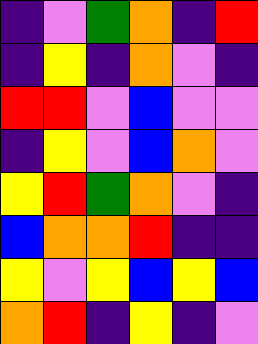[["indigo", "violet", "green", "orange", "indigo", "red"], ["indigo", "yellow", "indigo", "orange", "violet", "indigo"], ["red", "red", "violet", "blue", "violet", "violet"], ["indigo", "yellow", "violet", "blue", "orange", "violet"], ["yellow", "red", "green", "orange", "violet", "indigo"], ["blue", "orange", "orange", "red", "indigo", "indigo"], ["yellow", "violet", "yellow", "blue", "yellow", "blue"], ["orange", "red", "indigo", "yellow", "indigo", "violet"]]